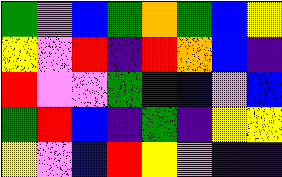[["green", "violet", "blue", "green", "orange", "green", "blue", "yellow"], ["yellow", "violet", "red", "indigo", "red", "orange", "blue", "indigo"], ["red", "violet", "violet", "green", "indigo", "blue", "violet", "blue"], ["green", "red", "blue", "indigo", "green", "indigo", "yellow", "yellow"], ["yellow", "violet", "blue", "red", "yellow", "violet", "indigo", "indigo"]]